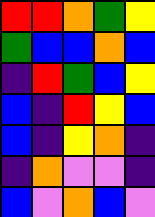[["red", "red", "orange", "green", "yellow"], ["green", "blue", "blue", "orange", "blue"], ["indigo", "red", "green", "blue", "yellow"], ["blue", "indigo", "red", "yellow", "blue"], ["blue", "indigo", "yellow", "orange", "indigo"], ["indigo", "orange", "violet", "violet", "indigo"], ["blue", "violet", "orange", "blue", "violet"]]